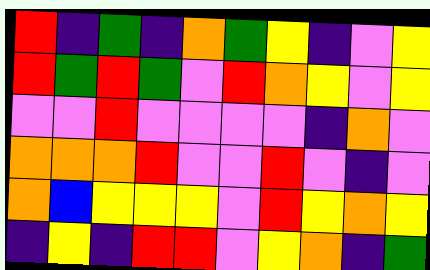[["red", "indigo", "green", "indigo", "orange", "green", "yellow", "indigo", "violet", "yellow"], ["red", "green", "red", "green", "violet", "red", "orange", "yellow", "violet", "yellow"], ["violet", "violet", "red", "violet", "violet", "violet", "violet", "indigo", "orange", "violet"], ["orange", "orange", "orange", "red", "violet", "violet", "red", "violet", "indigo", "violet"], ["orange", "blue", "yellow", "yellow", "yellow", "violet", "red", "yellow", "orange", "yellow"], ["indigo", "yellow", "indigo", "red", "red", "violet", "yellow", "orange", "indigo", "green"]]